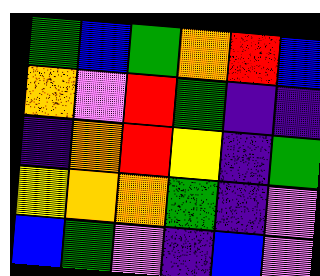[["green", "blue", "green", "orange", "red", "blue"], ["orange", "violet", "red", "green", "indigo", "indigo"], ["indigo", "orange", "red", "yellow", "indigo", "green"], ["yellow", "orange", "orange", "green", "indigo", "violet"], ["blue", "green", "violet", "indigo", "blue", "violet"]]